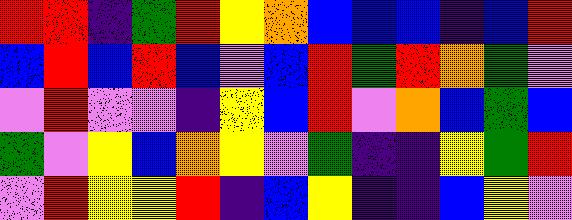[["red", "red", "indigo", "green", "red", "yellow", "orange", "blue", "blue", "blue", "indigo", "blue", "red"], ["blue", "red", "blue", "red", "blue", "violet", "blue", "red", "green", "red", "orange", "green", "violet"], ["violet", "red", "violet", "violet", "indigo", "yellow", "blue", "red", "violet", "orange", "blue", "green", "blue"], ["green", "violet", "yellow", "blue", "orange", "yellow", "violet", "green", "indigo", "indigo", "yellow", "green", "red"], ["violet", "red", "yellow", "yellow", "red", "indigo", "blue", "yellow", "indigo", "indigo", "blue", "yellow", "violet"]]